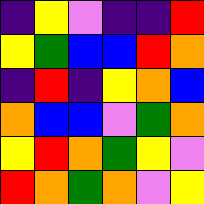[["indigo", "yellow", "violet", "indigo", "indigo", "red"], ["yellow", "green", "blue", "blue", "red", "orange"], ["indigo", "red", "indigo", "yellow", "orange", "blue"], ["orange", "blue", "blue", "violet", "green", "orange"], ["yellow", "red", "orange", "green", "yellow", "violet"], ["red", "orange", "green", "orange", "violet", "yellow"]]